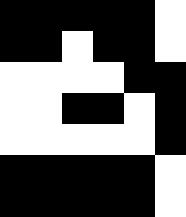[["black", "black", "black", "black", "black", "white"], ["black", "black", "white", "black", "black", "white"], ["white", "white", "white", "white", "black", "black"], ["white", "white", "black", "black", "white", "black"], ["white", "white", "white", "white", "white", "black"], ["black", "black", "black", "black", "black", "white"], ["black", "black", "black", "black", "black", "white"]]